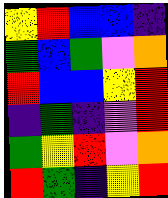[["yellow", "red", "blue", "blue", "indigo"], ["green", "blue", "green", "violet", "orange"], ["red", "blue", "blue", "yellow", "red"], ["indigo", "green", "indigo", "violet", "red"], ["green", "yellow", "red", "violet", "orange"], ["red", "green", "indigo", "yellow", "red"]]